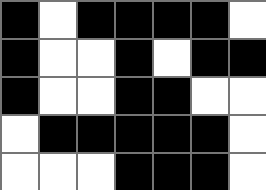[["black", "white", "black", "black", "black", "black", "white"], ["black", "white", "white", "black", "white", "black", "black"], ["black", "white", "white", "black", "black", "white", "white"], ["white", "black", "black", "black", "black", "black", "white"], ["white", "white", "white", "black", "black", "black", "white"]]